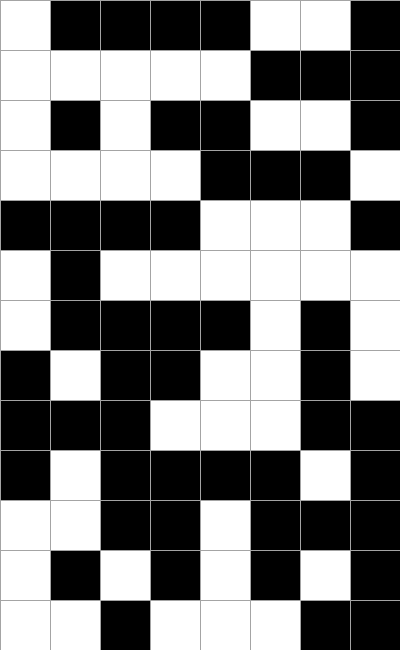[["white", "black", "black", "black", "black", "white", "white", "black"], ["white", "white", "white", "white", "white", "black", "black", "black"], ["white", "black", "white", "black", "black", "white", "white", "black"], ["white", "white", "white", "white", "black", "black", "black", "white"], ["black", "black", "black", "black", "white", "white", "white", "black"], ["white", "black", "white", "white", "white", "white", "white", "white"], ["white", "black", "black", "black", "black", "white", "black", "white"], ["black", "white", "black", "black", "white", "white", "black", "white"], ["black", "black", "black", "white", "white", "white", "black", "black"], ["black", "white", "black", "black", "black", "black", "white", "black"], ["white", "white", "black", "black", "white", "black", "black", "black"], ["white", "black", "white", "black", "white", "black", "white", "black"], ["white", "white", "black", "white", "white", "white", "black", "black"]]